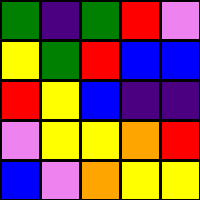[["green", "indigo", "green", "red", "violet"], ["yellow", "green", "red", "blue", "blue"], ["red", "yellow", "blue", "indigo", "indigo"], ["violet", "yellow", "yellow", "orange", "red"], ["blue", "violet", "orange", "yellow", "yellow"]]